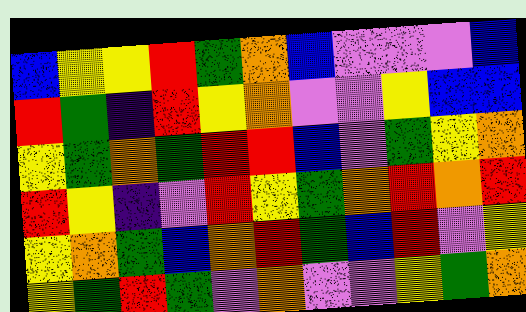[["blue", "yellow", "yellow", "red", "green", "orange", "blue", "violet", "violet", "violet", "blue"], ["red", "green", "indigo", "red", "yellow", "orange", "violet", "violet", "yellow", "blue", "blue"], ["yellow", "green", "orange", "green", "red", "red", "blue", "violet", "green", "yellow", "orange"], ["red", "yellow", "indigo", "violet", "red", "yellow", "green", "orange", "red", "orange", "red"], ["yellow", "orange", "green", "blue", "orange", "red", "green", "blue", "red", "violet", "yellow"], ["yellow", "green", "red", "green", "violet", "orange", "violet", "violet", "yellow", "green", "orange"]]